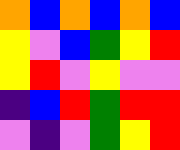[["orange", "blue", "orange", "blue", "orange", "blue"], ["yellow", "violet", "blue", "green", "yellow", "red"], ["yellow", "red", "violet", "yellow", "violet", "violet"], ["indigo", "blue", "red", "green", "red", "red"], ["violet", "indigo", "violet", "green", "yellow", "red"]]